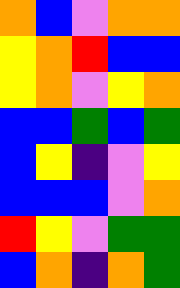[["orange", "blue", "violet", "orange", "orange"], ["yellow", "orange", "red", "blue", "blue"], ["yellow", "orange", "violet", "yellow", "orange"], ["blue", "blue", "green", "blue", "green"], ["blue", "yellow", "indigo", "violet", "yellow"], ["blue", "blue", "blue", "violet", "orange"], ["red", "yellow", "violet", "green", "green"], ["blue", "orange", "indigo", "orange", "green"]]